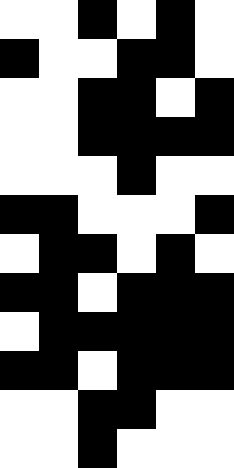[["white", "white", "black", "white", "black", "white"], ["black", "white", "white", "black", "black", "white"], ["white", "white", "black", "black", "white", "black"], ["white", "white", "black", "black", "black", "black"], ["white", "white", "white", "black", "white", "white"], ["black", "black", "white", "white", "white", "black"], ["white", "black", "black", "white", "black", "white"], ["black", "black", "white", "black", "black", "black"], ["white", "black", "black", "black", "black", "black"], ["black", "black", "white", "black", "black", "black"], ["white", "white", "black", "black", "white", "white"], ["white", "white", "black", "white", "white", "white"]]